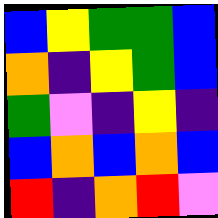[["blue", "yellow", "green", "green", "blue"], ["orange", "indigo", "yellow", "green", "blue"], ["green", "violet", "indigo", "yellow", "indigo"], ["blue", "orange", "blue", "orange", "blue"], ["red", "indigo", "orange", "red", "violet"]]